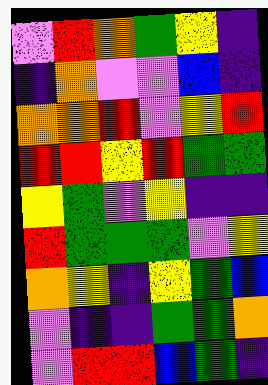[["violet", "red", "orange", "green", "yellow", "indigo"], ["indigo", "orange", "violet", "violet", "blue", "indigo"], ["orange", "orange", "red", "violet", "yellow", "red"], ["red", "red", "yellow", "red", "green", "green"], ["yellow", "green", "violet", "yellow", "indigo", "indigo"], ["red", "green", "green", "green", "violet", "yellow"], ["orange", "yellow", "indigo", "yellow", "green", "blue"], ["violet", "indigo", "indigo", "green", "green", "orange"], ["violet", "red", "red", "blue", "green", "indigo"]]